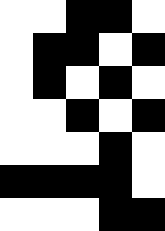[["white", "white", "black", "black", "white"], ["white", "black", "black", "white", "black"], ["white", "black", "white", "black", "white"], ["white", "white", "black", "white", "black"], ["white", "white", "white", "black", "white"], ["black", "black", "black", "black", "white"], ["white", "white", "white", "black", "black"]]